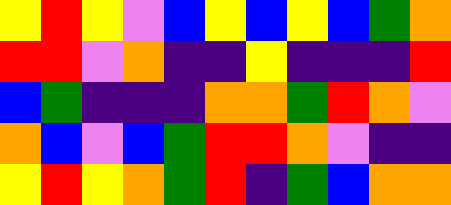[["yellow", "red", "yellow", "violet", "blue", "yellow", "blue", "yellow", "blue", "green", "orange"], ["red", "red", "violet", "orange", "indigo", "indigo", "yellow", "indigo", "indigo", "indigo", "red"], ["blue", "green", "indigo", "indigo", "indigo", "orange", "orange", "green", "red", "orange", "violet"], ["orange", "blue", "violet", "blue", "green", "red", "red", "orange", "violet", "indigo", "indigo"], ["yellow", "red", "yellow", "orange", "green", "red", "indigo", "green", "blue", "orange", "orange"]]